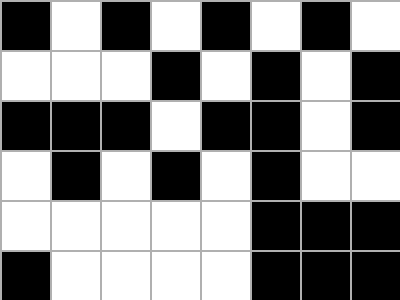[["black", "white", "black", "white", "black", "white", "black", "white"], ["white", "white", "white", "black", "white", "black", "white", "black"], ["black", "black", "black", "white", "black", "black", "white", "black"], ["white", "black", "white", "black", "white", "black", "white", "white"], ["white", "white", "white", "white", "white", "black", "black", "black"], ["black", "white", "white", "white", "white", "black", "black", "black"]]